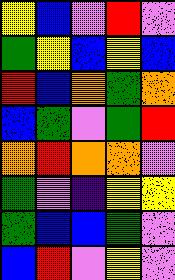[["yellow", "blue", "violet", "red", "violet"], ["green", "yellow", "blue", "yellow", "blue"], ["red", "blue", "orange", "green", "orange"], ["blue", "green", "violet", "green", "red"], ["orange", "red", "orange", "orange", "violet"], ["green", "violet", "indigo", "yellow", "yellow"], ["green", "blue", "blue", "green", "violet"], ["blue", "red", "violet", "yellow", "violet"]]